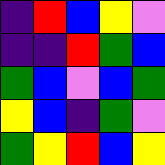[["indigo", "red", "blue", "yellow", "violet"], ["indigo", "indigo", "red", "green", "blue"], ["green", "blue", "violet", "blue", "green"], ["yellow", "blue", "indigo", "green", "violet"], ["green", "yellow", "red", "blue", "yellow"]]